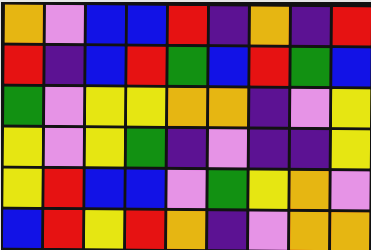[["orange", "violet", "blue", "blue", "red", "indigo", "orange", "indigo", "red"], ["red", "indigo", "blue", "red", "green", "blue", "red", "green", "blue"], ["green", "violet", "yellow", "yellow", "orange", "orange", "indigo", "violet", "yellow"], ["yellow", "violet", "yellow", "green", "indigo", "violet", "indigo", "indigo", "yellow"], ["yellow", "red", "blue", "blue", "violet", "green", "yellow", "orange", "violet"], ["blue", "red", "yellow", "red", "orange", "indigo", "violet", "orange", "orange"]]